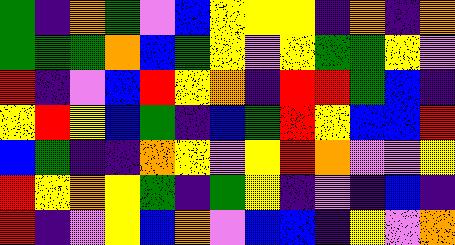[["green", "indigo", "orange", "green", "violet", "blue", "yellow", "yellow", "yellow", "indigo", "orange", "indigo", "orange"], ["green", "green", "green", "orange", "blue", "green", "yellow", "violet", "yellow", "green", "green", "yellow", "violet"], ["red", "indigo", "violet", "blue", "red", "yellow", "orange", "indigo", "red", "red", "green", "blue", "indigo"], ["yellow", "red", "yellow", "blue", "green", "indigo", "blue", "green", "red", "yellow", "blue", "blue", "red"], ["blue", "green", "indigo", "indigo", "orange", "yellow", "violet", "yellow", "red", "orange", "violet", "violet", "yellow"], ["red", "yellow", "orange", "yellow", "green", "indigo", "green", "yellow", "indigo", "violet", "indigo", "blue", "indigo"], ["red", "indigo", "violet", "yellow", "blue", "orange", "violet", "blue", "blue", "indigo", "yellow", "violet", "orange"]]